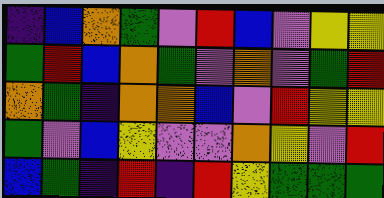[["indigo", "blue", "orange", "green", "violet", "red", "blue", "violet", "yellow", "yellow"], ["green", "red", "blue", "orange", "green", "violet", "orange", "violet", "green", "red"], ["orange", "green", "indigo", "orange", "orange", "blue", "violet", "red", "yellow", "yellow"], ["green", "violet", "blue", "yellow", "violet", "violet", "orange", "yellow", "violet", "red"], ["blue", "green", "indigo", "red", "indigo", "red", "yellow", "green", "green", "green"]]